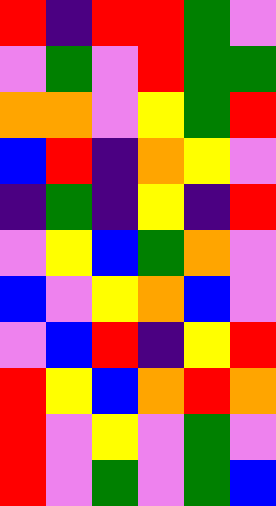[["red", "indigo", "red", "red", "green", "violet"], ["violet", "green", "violet", "red", "green", "green"], ["orange", "orange", "violet", "yellow", "green", "red"], ["blue", "red", "indigo", "orange", "yellow", "violet"], ["indigo", "green", "indigo", "yellow", "indigo", "red"], ["violet", "yellow", "blue", "green", "orange", "violet"], ["blue", "violet", "yellow", "orange", "blue", "violet"], ["violet", "blue", "red", "indigo", "yellow", "red"], ["red", "yellow", "blue", "orange", "red", "orange"], ["red", "violet", "yellow", "violet", "green", "violet"], ["red", "violet", "green", "violet", "green", "blue"]]